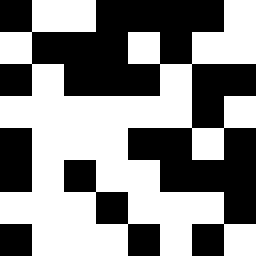[["black", "white", "white", "black", "black", "black", "black", "white"], ["white", "black", "black", "black", "white", "black", "white", "white"], ["black", "white", "black", "black", "black", "white", "black", "black"], ["white", "white", "white", "white", "white", "white", "black", "white"], ["black", "white", "white", "white", "black", "black", "white", "black"], ["black", "white", "black", "white", "white", "black", "black", "black"], ["white", "white", "white", "black", "white", "white", "white", "black"], ["black", "white", "white", "white", "black", "white", "black", "white"]]